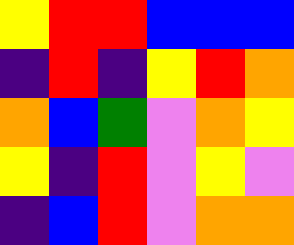[["yellow", "red", "red", "blue", "blue", "blue"], ["indigo", "red", "indigo", "yellow", "red", "orange"], ["orange", "blue", "green", "violet", "orange", "yellow"], ["yellow", "indigo", "red", "violet", "yellow", "violet"], ["indigo", "blue", "red", "violet", "orange", "orange"]]